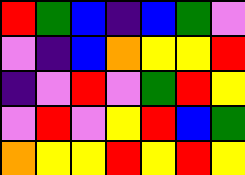[["red", "green", "blue", "indigo", "blue", "green", "violet"], ["violet", "indigo", "blue", "orange", "yellow", "yellow", "red"], ["indigo", "violet", "red", "violet", "green", "red", "yellow"], ["violet", "red", "violet", "yellow", "red", "blue", "green"], ["orange", "yellow", "yellow", "red", "yellow", "red", "yellow"]]